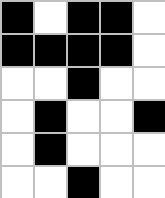[["black", "white", "black", "black", "white"], ["black", "black", "black", "black", "white"], ["white", "white", "black", "white", "white"], ["white", "black", "white", "white", "black"], ["white", "black", "white", "white", "white"], ["white", "white", "black", "white", "white"]]